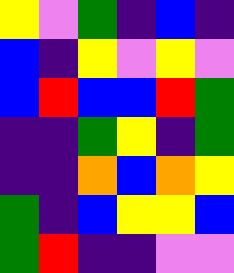[["yellow", "violet", "green", "indigo", "blue", "indigo"], ["blue", "indigo", "yellow", "violet", "yellow", "violet"], ["blue", "red", "blue", "blue", "red", "green"], ["indigo", "indigo", "green", "yellow", "indigo", "green"], ["indigo", "indigo", "orange", "blue", "orange", "yellow"], ["green", "indigo", "blue", "yellow", "yellow", "blue"], ["green", "red", "indigo", "indigo", "violet", "violet"]]